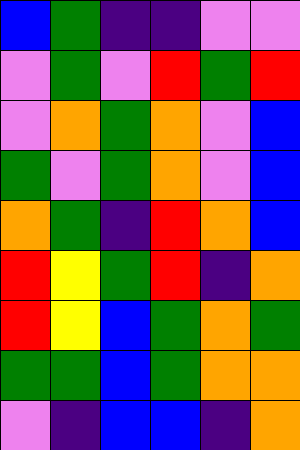[["blue", "green", "indigo", "indigo", "violet", "violet"], ["violet", "green", "violet", "red", "green", "red"], ["violet", "orange", "green", "orange", "violet", "blue"], ["green", "violet", "green", "orange", "violet", "blue"], ["orange", "green", "indigo", "red", "orange", "blue"], ["red", "yellow", "green", "red", "indigo", "orange"], ["red", "yellow", "blue", "green", "orange", "green"], ["green", "green", "blue", "green", "orange", "orange"], ["violet", "indigo", "blue", "blue", "indigo", "orange"]]